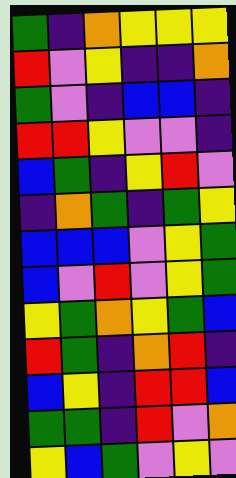[["green", "indigo", "orange", "yellow", "yellow", "yellow"], ["red", "violet", "yellow", "indigo", "indigo", "orange"], ["green", "violet", "indigo", "blue", "blue", "indigo"], ["red", "red", "yellow", "violet", "violet", "indigo"], ["blue", "green", "indigo", "yellow", "red", "violet"], ["indigo", "orange", "green", "indigo", "green", "yellow"], ["blue", "blue", "blue", "violet", "yellow", "green"], ["blue", "violet", "red", "violet", "yellow", "green"], ["yellow", "green", "orange", "yellow", "green", "blue"], ["red", "green", "indigo", "orange", "red", "indigo"], ["blue", "yellow", "indigo", "red", "red", "blue"], ["green", "green", "indigo", "red", "violet", "orange"], ["yellow", "blue", "green", "violet", "yellow", "violet"]]